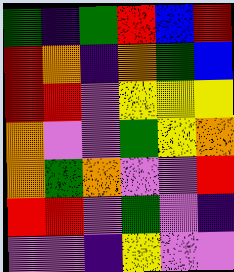[["green", "indigo", "green", "red", "blue", "red"], ["red", "orange", "indigo", "orange", "green", "blue"], ["red", "red", "violet", "yellow", "yellow", "yellow"], ["orange", "violet", "violet", "green", "yellow", "orange"], ["orange", "green", "orange", "violet", "violet", "red"], ["red", "red", "violet", "green", "violet", "indigo"], ["violet", "violet", "indigo", "yellow", "violet", "violet"]]